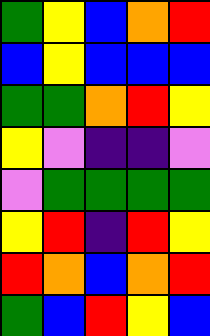[["green", "yellow", "blue", "orange", "red"], ["blue", "yellow", "blue", "blue", "blue"], ["green", "green", "orange", "red", "yellow"], ["yellow", "violet", "indigo", "indigo", "violet"], ["violet", "green", "green", "green", "green"], ["yellow", "red", "indigo", "red", "yellow"], ["red", "orange", "blue", "orange", "red"], ["green", "blue", "red", "yellow", "blue"]]